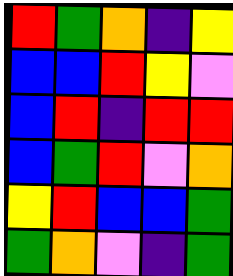[["red", "green", "orange", "indigo", "yellow"], ["blue", "blue", "red", "yellow", "violet"], ["blue", "red", "indigo", "red", "red"], ["blue", "green", "red", "violet", "orange"], ["yellow", "red", "blue", "blue", "green"], ["green", "orange", "violet", "indigo", "green"]]